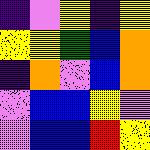[["indigo", "violet", "yellow", "indigo", "yellow"], ["yellow", "yellow", "green", "blue", "orange"], ["indigo", "orange", "violet", "blue", "orange"], ["violet", "blue", "blue", "yellow", "violet"], ["violet", "blue", "blue", "red", "yellow"]]